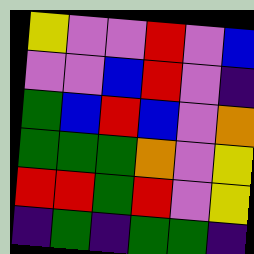[["yellow", "violet", "violet", "red", "violet", "blue"], ["violet", "violet", "blue", "red", "violet", "indigo"], ["green", "blue", "red", "blue", "violet", "orange"], ["green", "green", "green", "orange", "violet", "yellow"], ["red", "red", "green", "red", "violet", "yellow"], ["indigo", "green", "indigo", "green", "green", "indigo"]]